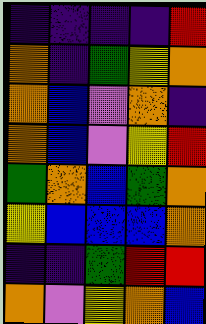[["indigo", "indigo", "indigo", "indigo", "red"], ["orange", "indigo", "green", "yellow", "orange"], ["orange", "blue", "violet", "orange", "indigo"], ["orange", "blue", "violet", "yellow", "red"], ["green", "orange", "blue", "green", "orange"], ["yellow", "blue", "blue", "blue", "orange"], ["indigo", "indigo", "green", "red", "red"], ["orange", "violet", "yellow", "orange", "blue"]]